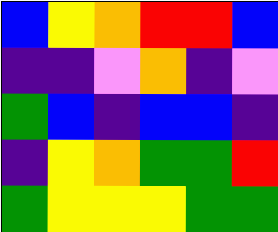[["blue", "yellow", "orange", "red", "red", "blue"], ["indigo", "indigo", "violet", "orange", "indigo", "violet"], ["green", "blue", "indigo", "blue", "blue", "indigo"], ["indigo", "yellow", "orange", "green", "green", "red"], ["green", "yellow", "yellow", "yellow", "green", "green"]]